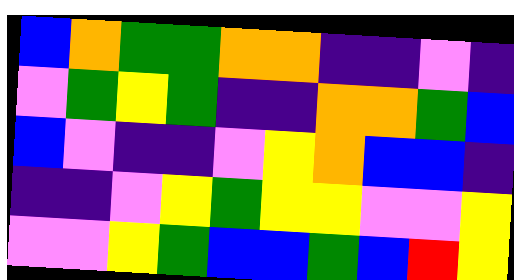[["blue", "orange", "green", "green", "orange", "orange", "indigo", "indigo", "violet", "indigo"], ["violet", "green", "yellow", "green", "indigo", "indigo", "orange", "orange", "green", "blue"], ["blue", "violet", "indigo", "indigo", "violet", "yellow", "orange", "blue", "blue", "indigo"], ["indigo", "indigo", "violet", "yellow", "green", "yellow", "yellow", "violet", "violet", "yellow"], ["violet", "violet", "yellow", "green", "blue", "blue", "green", "blue", "red", "yellow"]]